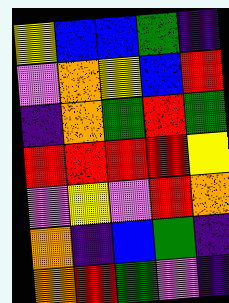[["yellow", "blue", "blue", "green", "indigo"], ["violet", "orange", "yellow", "blue", "red"], ["indigo", "orange", "green", "red", "green"], ["red", "red", "red", "red", "yellow"], ["violet", "yellow", "violet", "red", "orange"], ["orange", "indigo", "blue", "green", "indigo"], ["orange", "red", "green", "violet", "indigo"]]